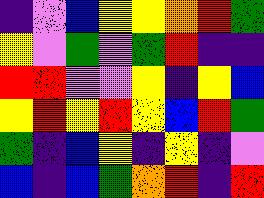[["indigo", "violet", "blue", "yellow", "yellow", "orange", "red", "green"], ["yellow", "violet", "green", "violet", "green", "red", "indigo", "indigo"], ["red", "red", "violet", "violet", "yellow", "indigo", "yellow", "blue"], ["yellow", "red", "yellow", "red", "yellow", "blue", "red", "green"], ["green", "indigo", "blue", "yellow", "indigo", "yellow", "indigo", "violet"], ["blue", "indigo", "blue", "green", "orange", "red", "indigo", "red"]]